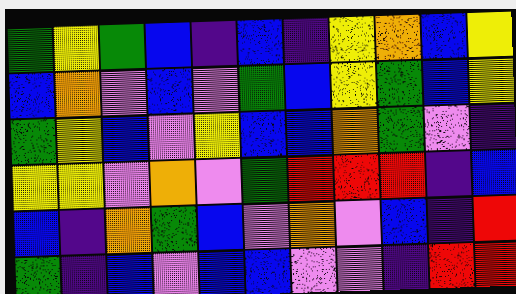[["green", "yellow", "green", "blue", "indigo", "blue", "indigo", "yellow", "orange", "blue", "yellow"], ["blue", "orange", "violet", "blue", "violet", "green", "blue", "yellow", "green", "blue", "yellow"], ["green", "yellow", "blue", "violet", "yellow", "blue", "blue", "orange", "green", "violet", "indigo"], ["yellow", "yellow", "violet", "orange", "violet", "green", "red", "red", "red", "indigo", "blue"], ["blue", "indigo", "orange", "green", "blue", "violet", "orange", "violet", "blue", "indigo", "red"], ["green", "indigo", "blue", "violet", "blue", "blue", "violet", "violet", "indigo", "red", "red"]]